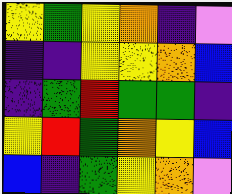[["yellow", "green", "yellow", "orange", "indigo", "violet"], ["indigo", "indigo", "yellow", "yellow", "orange", "blue"], ["indigo", "green", "red", "green", "green", "indigo"], ["yellow", "red", "green", "orange", "yellow", "blue"], ["blue", "indigo", "green", "yellow", "orange", "violet"]]